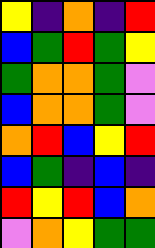[["yellow", "indigo", "orange", "indigo", "red"], ["blue", "green", "red", "green", "yellow"], ["green", "orange", "orange", "green", "violet"], ["blue", "orange", "orange", "green", "violet"], ["orange", "red", "blue", "yellow", "red"], ["blue", "green", "indigo", "blue", "indigo"], ["red", "yellow", "red", "blue", "orange"], ["violet", "orange", "yellow", "green", "green"]]